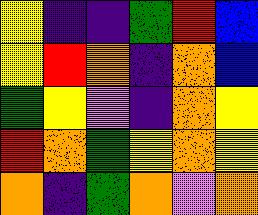[["yellow", "indigo", "indigo", "green", "red", "blue"], ["yellow", "red", "orange", "indigo", "orange", "blue"], ["green", "yellow", "violet", "indigo", "orange", "yellow"], ["red", "orange", "green", "yellow", "orange", "yellow"], ["orange", "indigo", "green", "orange", "violet", "orange"]]